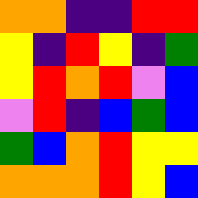[["orange", "orange", "indigo", "indigo", "red", "red"], ["yellow", "indigo", "red", "yellow", "indigo", "green"], ["yellow", "red", "orange", "red", "violet", "blue"], ["violet", "red", "indigo", "blue", "green", "blue"], ["green", "blue", "orange", "red", "yellow", "yellow"], ["orange", "orange", "orange", "red", "yellow", "blue"]]